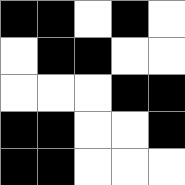[["black", "black", "white", "black", "white"], ["white", "black", "black", "white", "white"], ["white", "white", "white", "black", "black"], ["black", "black", "white", "white", "black"], ["black", "black", "white", "white", "white"]]